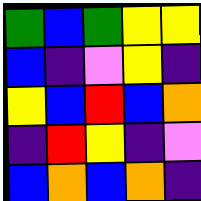[["green", "blue", "green", "yellow", "yellow"], ["blue", "indigo", "violet", "yellow", "indigo"], ["yellow", "blue", "red", "blue", "orange"], ["indigo", "red", "yellow", "indigo", "violet"], ["blue", "orange", "blue", "orange", "indigo"]]